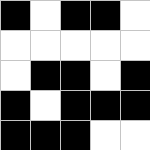[["black", "white", "black", "black", "white"], ["white", "white", "white", "white", "white"], ["white", "black", "black", "white", "black"], ["black", "white", "black", "black", "black"], ["black", "black", "black", "white", "white"]]